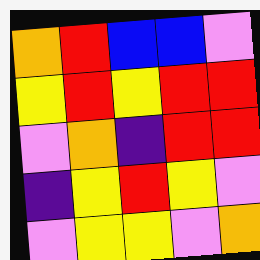[["orange", "red", "blue", "blue", "violet"], ["yellow", "red", "yellow", "red", "red"], ["violet", "orange", "indigo", "red", "red"], ["indigo", "yellow", "red", "yellow", "violet"], ["violet", "yellow", "yellow", "violet", "orange"]]